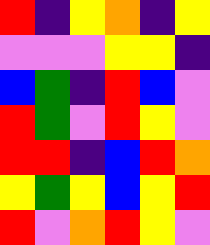[["red", "indigo", "yellow", "orange", "indigo", "yellow"], ["violet", "violet", "violet", "yellow", "yellow", "indigo"], ["blue", "green", "indigo", "red", "blue", "violet"], ["red", "green", "violet", "red", "yellow", "violet"], ["red", "red", "indigo", "blue", "red", "orange"], ["yellow", "green", "yellow", "blue", "yellow", "red"], ["red", "violet", "orange", "red", "yellow", "violet"]]